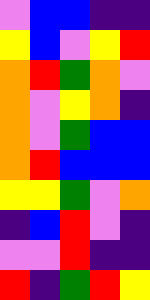[["violet", "blue", "blue", "indigo", "indigo"], ["yellow", "blue", "violet", "yellow", "red"], ["orange", "red", "green", "orange", "violet"], ["orange", "violet", "yellow", "orange", "indigo"], ["orange", "violet", "green", "blue", "blue"], ["orange", "red", "blue", "blue", "blue"], ["yellow", "yellow", "green", "violet", "orange"], ["indigo", "blue", "red", "violet", "indigo"], ["violet", "violet", "red", "indigo", "indigo"], ["red", "indigo", "green", "red", "yellow"]]